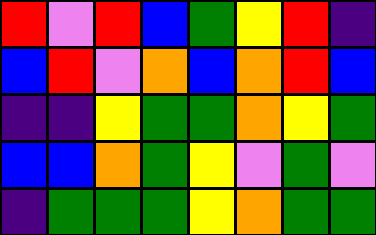[["red", "violet", "red", "blue", "green", "yellow", "red", "indigo"], ["blue", "red", "violet", "orange", "blue", "orange", "red", "blue"], ["indigo", "indigo", "yellow", "green", "green", "orange", "yellow", "green"], ["blue", "blue", "orange", "green", "yellow", "violet", "green", "violet"], ["indigo", "green", "green", "green", "yellow", "orange", "green", "green"]]